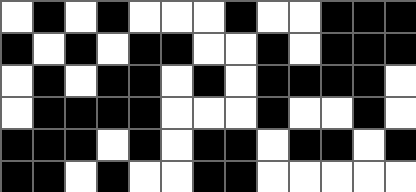[["white", "black", "white", "black", "white", "white", "white", "black", "white", "white", "black", "black", "black"], ["black", "white", "black", "white", "black", "black", "white", "white", "black", "white", "black", "black", "black"], ["white", "black", "white", "black", "black", "white", "black", "white", "black", "black", "black", "black", "white"], ["white", "black", "black", "black", "black", "white", "white", "white", "black", "white", "white", "black", "white"], ["black", "black", "black", "white", "black", "white", "black", "black", "white", "black", "black", "white", "black"], ["black", "black", "white", "black", "white", "white", "black", "black", "white", "white", "white", "white", "white"]]